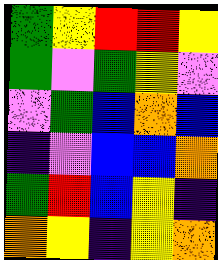[["green", "yellow", "red", "red", "yellow"], ["green", "violet", "green", "yellow", "violet"], ["violet", "green", "blue", "orange", "blue"], ["indigo", "violet", "blue", "blue", "orange"], ["green", "red", "blue", "yellow", "indigo"], ["orange", "yellow", "indigo", "yellow", "orange"]]